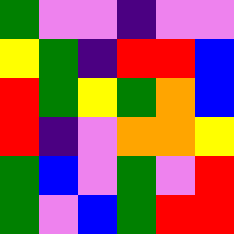[["green", "violet", "violet", "indigo", "violet", "violet"], ["yellow", "green", "indigo", "red", "red", "blue"], ["red", "green", "yellow", "green", "orange", "blue"], ["red", "indigo", "violet", "orange", "orange", "yellow"], ["green", "blue", "violet", "green", "violet", "red"], ["green", "violet", "blue", "green", "red", "red"]]